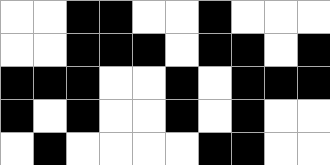[["white", "white", "black", "black", "white", "white", "black", "white", "white", "white"], ["white", "white", "black", "black", "black", "white", "black", "black", "white", "black"], ["black", "black", "black", "white", "white", "black", "white", "black", "black", "black"], ["black", "white", "black", "white", "white", "black", "white", "black", "white", "white"], ["white", "black", "white", "white", "white", "white", "black", "black", "white", "white"]]